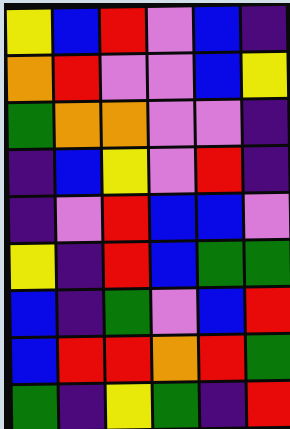[["yellow", "blue", "red", "violet", "blue", "indigo"], ["orange", "red", "violet", "violet", "blue", "yellow"], ["green", "orange", "orange", "violet", "violet", "indigo"], ["indigo", "blue", "yellow", "violet", "red", "indigo"], ["indigo", "violet", "red", "blue", "blue", "violet"], ["yellow", "indigo", "red", "blue", "green", "green"], ["blue", "indigo", "green", "violet", "blue", "red"], ["blue", "red", "red", "orange", "red", "green"], ["green", "indigo", "yellow", "green", "indigo", "red"]]